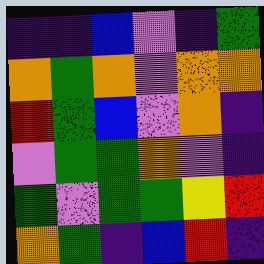[["indigo", "indigo", "blue", "violet", "indigo", "green"], ["orange", "green", "orange", "violet", "orange", "orange"], ["red", "green", "blue", "violet", "orange", "indigo"], ["violet", "green", "green", "orange", "violet", "indigo"], ["green", "violet", "green", "green", "yellow", "red"], ["orange", "green", "indigo", "blue", "red", "indigo"]]